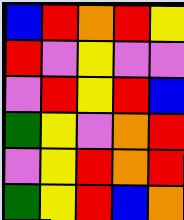[["blue", "red", "orange", "red", "yellow"], ["red", "violet", "yellow", "violet", "violet"], ["violet", "red", "yellow", "red", "blue"], ["green", "yellow", "violet", "orange", "red"], ["violet", "yellow", "red", "orange", "red"], ["green", "yellow", "red", "blue", "orange"]]